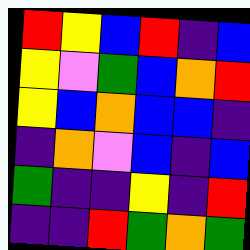[["red", "yellow", "blue", "red", "indigo", "blue"], ["yellow", "violet", "green", "blue", "orange", "red"], ["yellow", "blue", "orange", "blue", "blue", "indigo"], ["indigo", "orange", "violet", "blue", "indigo", "blue"], ["green", "indigo", "indigo", "yellow", "indigo", "red"], ["indigo", "indigo", "red", "green", "orange", "green"]]